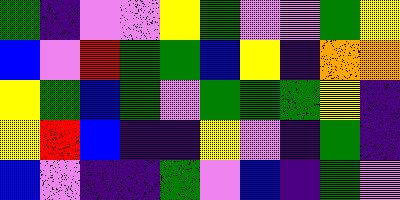[["green", "indigo", "violet", "violet", "yellow", "green", "violet", "violet", "green", "yellow"], ["blue", "violet", "red", "green", "green", "blue", "yellow", "indigo", "orange", "orange"], ["yellow", "green", "blue", "green", "violet", "green", "green", "green", "yellow", "indigo"], ["yellow", "red", "blue", "indigo", "indigo", "yellow", "violet", "indigo", "green", "indigo"], ["blue", "violet", "indigo", "indigo", "green", "violet", "blue", "indigo", "green", "violet"]]